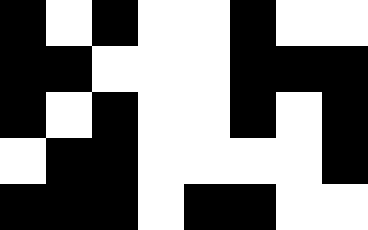[["black", "white", "black", "white", "white", "black", "white", "white"], ["black", "black", "white", "white", "white", "black", "black", "black"], ["black", "white", "black", "white", "white", "black", "white", "black"], ["white", "black", "black", "white", "white", "white", "white", "black"], ["black", "black", "black", "white", "black", "black", "white", "white"]]